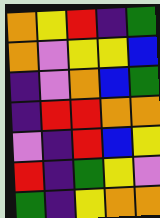[["orange", "yellow", "red", "indigo", "green"], ["orange", "violet", "yellow", "yellow", "blue"], ["indigo", "violet", "orange", "blue", "green"], ["indigo", "red", "red", "orange", "orange"], ["violet", "indigo", "red", "blue", "yellow"], ["red", "indigo", "green", "yellow", "violet"], ["green", "indigo", "yellow", "orange", "orange"]]